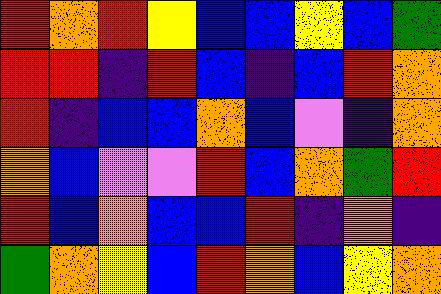[["red", "orange", "red", "yellow", "blue", "blue", "yellow", "blue", "green"], ["red", "red", "indigo", "red", "blue", "indigo", "blue", "red", "orange"], ["red", "indigo", "blue", "blue", "orange", "blue", "violet", "indigo", "orange"], ["orange", "blue", "violet", "violet", "red", "blue", "orange", "green", "red"], ["red", "blue", "orange", "blue", "blue", "red", "indigo", "orange", "indigo"], ["green", "orange", "yellow", "blue", "red", "orange", "blue", "yellow", "orange"]]